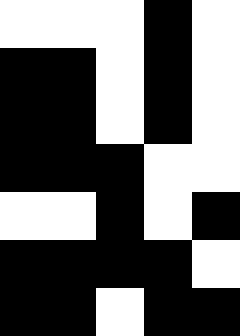[["white", "white", "white", "black", "white"], ["black", "black", "white", "black", "white"], ["black", "black", "white", "black", "white"], ["black", "black", "black", "white", "white"], ["white", "white", "black", "white", "black"], ["black", "black", "black", "black", "white"], ["black", "black", "white", "black", "black"]]